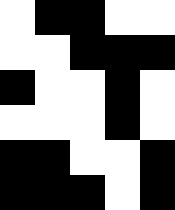[["white", "black", "black", "white", "white"], ["white", "white", "black", "black", "black"], ["black", "white", "white", "black", "white"], ["white", "white", "white", "black", "white"], ["black", "black", "white", "white", "black"], ["black", "black", "black", "white", "black"]]